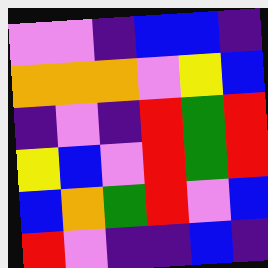[["violet", "violet", "indigo", "blue", "blue", "indigo"], ["orange", "orange", "orange", "violet", "yellow", "blue"], ["indigo", "violet", "indigo", "red", "green", "red"], ["yellow", "blue", "violet", "red", "green", "red"], ["blue", "orange", "green", "red", "violet", "blue"], ["red", "violet", "indigo", "indigo", "blue", "indigo"]]